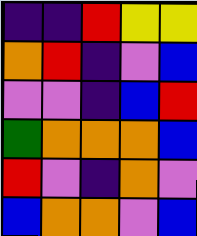[["indigo", "indigo", "red", "yellow", "yellow"], ["orange", "red", "indigo", "violet", "blue"], ["violet", "violet", "indigo", "blue", "red"], ["green", "orange", "orange", "orange", "blue"], ["red", "violet", "indigo", "orange", "violet"], ["blue", "orange", "orange", "violet", "blue"]]